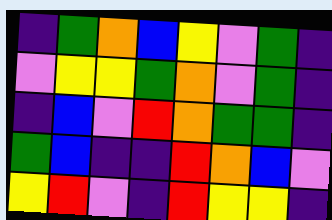[["indigo", "green", "orange", "blue", "yellow", "violet", "green", "indigo"], ["violet", "yellow", "yellow", "green", "orange", "violet", "green", "indigo"], ["indigo", "blue", "violet", "red", "orange", "green", "green", "indigo"], ["green", "blue", "indigo", "indigo", "red", "orange", "blue", "violet"], ["yellow", "red", "violet", "indigo", "red", "yellow", "yellow", "indigo"]]